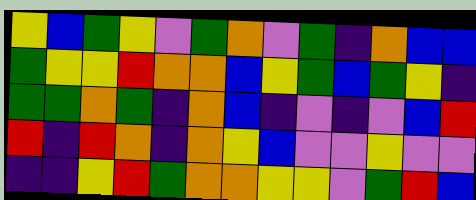[["yellow", "blue", "green", "yellow", "violet", "green", "orange", "violet", "green", "indigo", "orange", "blue", "blue"], ["green", "yellow", "yellow", "red", "orange", "orange", "blue", "yellow", "green", "blue", "green", "yellow", "indigo"], ["green", "green", "orange", "green", "indigo", "orange", "blue", "indigo", "violet", "indigo", "violet", "blue", "red"], ["red", "indigo", "red", "orange", "indigo", "orange", "yellow", "blue", "violet", "violet", "yellow", "violet", "violet"], ["indigo", "indigo", "yellow", "red", "green", "orange", "orange", "yellow", "yellow", "violet", "green", "red", "blue"]]